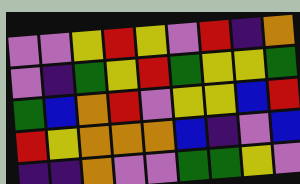[["violet", "violet", "yellow", "red", "yellow", "violet", "red", "indigo", "orange"], ["violet", "indigo", "green", "yellow", "red", "green", "yellow", "yellow", "green"], ["green", "blue", "orange", "red", "violet", "yellow", "yellow", "blue", "red"], ["red", "yellow", "orange", "orange", "orange", "blue", "indigo", "violet", "blue"], ["indigo", "indigo", "orange", "violet", "violet", "green", "green", "yellow", "violet"]]